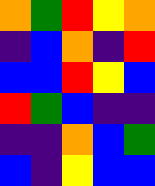[["orange", "green", "red", "yellow", "orange"], ["indigo", "blue", "orange", "indigo", "red"], ["blue", "blue", "red", "yellow", "blue"], ["red", "green", "blue", "indigo", "indigo"], ["indigo", "indigo", "orange", "blue", "green"], ["blue", "indigo", "yellow", "blue", "blue"]]